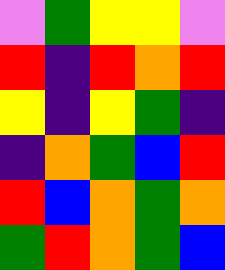[["violet", "green", "yellow", "yellow", "violet"], ["red", "indigo", "red", "orange", "red"], ["yellow", "indigo", "yellow", "green", "indigo"], ["indigo", "orange", "green", "blue", "red"], ["red", "blue", "orange", "green", "orange"], ["green", "red", "orange", "green", "blue"]]